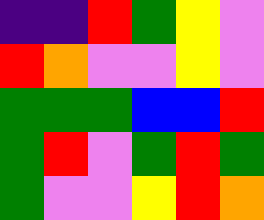[["indigo", "indigo", "red", "green", "yellow", "violet"], ["red", "orange", "violet", "violet", "yellow", "violet"], ["green", "green", "green", "blue", "blue", "red"], ["green", "red", "violet", "green", "red", "green"], ["green", "violet", "violet", "yellow", "red", "orange"]]